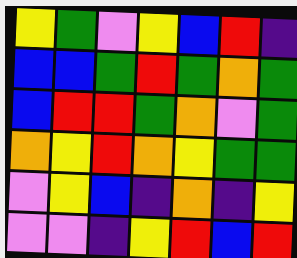[["yellow", "green", "violet", "yellow", "blue", "red", "indigo"], ["blue", "blue", "green", "red", "green", "orange", "green"], ["blue", "red", "red", "green", "orange", "violet", "green"], ["orange", "yellow", "red", "orange", "yellow", "green", "green"], ["violet", "yellow", "blue", "indigo", "orange", "indigo", "yellow"], ["violet", "violet", "indigo", "yellow", "red", "blue", "red"]]